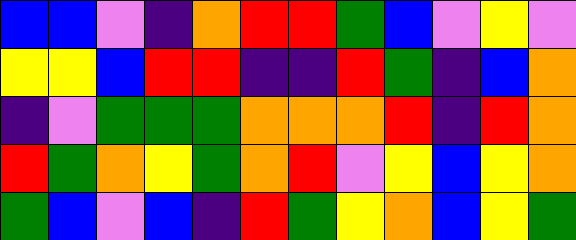[["blue", "blue", "violet", "indigo", "orange", "red", "red", "green", "blue", "violet", "yellow", "violet"], ["yellow", "yellow", "blue", "red", "red", "indigo", "indigo", "red", "green", "indigo", "blue", "orange"], ["indigo", "violet", "green", "green", "green", "orange", "orange", "orange", "red", "indigo", "red", "orange"], ["red", "green", "orange", "yellow", "green", "orange", "red", "violet", "yellow", "blue", "yellow", "orange"], ["green", "blue", "violet", "blue", "indigo", "red", "green", "yellow", "orange", "blue", "yellow", "green"]]